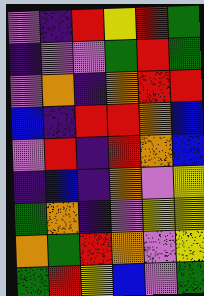[["violet", "indigo", "red", "yellow", "red", "green"], ["indigo", "violet", "violet", "green", "red", "green"], ["violet", "orange", "indigo", "orange", "red", "red"], ["blue", "indigo", "red", "red", "orange", "blue"], ["violet", "red", "indigo", "red", "orange", "blue"], ["indigo", "blue", "indigo", "orange", "violet", "yellow"], ["green", "orange", "indigo", "violet", "yellow", "yellow"], ["orange", "green", "red", "orange", "violet", "yellow"], ["green", "red", "yellow", "blue", "violet", "green"]]